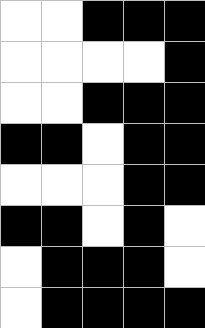[["white", "white", "black", "black", "black"], ["white", "white", "white", "white", "black"], ["white", "white", "black", "black", "black"], ["black", "black", "white", "black", "black"], ["white", "white", "white", "black", "black"], ["black", "black", "white", "black", "white"], ["white", "black", "black", "black", "white"], ["white", "black", "black", "black", "black"]]